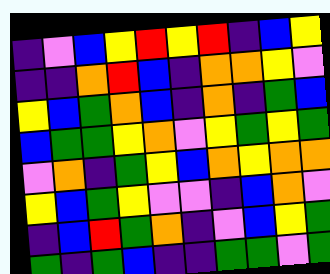[["indigo", "violet", "blue", "yellow", "red", "yellow", "red", "indigo", "blue", "yellow"], ["indigo", "indigo", "orange", "red", "blue", "indigo", "orange", "orange", "yellow", "violet"], ["yellow", "blue", "green", "orange", "blue", "indigo", "orange", "indigo", "green", "blue"], ["blue", "green", "green", "yellow", "orange", "violet", "yellow", "green", "yellow", "green"], ["violet", "orange", "indigo", "green", "yellow", "blue", "orange", "yellow", "orange", "orange"], ["yellow", "blue", "green", "yellow", "violet", "violet", "indigo", "blue", "orange", "violet"], ["indigo", "blue", "red", "green", "orange", "indigo", "violet", "blue", "yellow", "green"], ["green", "indigo", "green", "blue", "indigo", "indigo", "green", "green", "violet", "green"]]